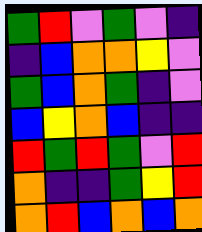[["green", "red", "violet", "green", "violet", "indigo"], ["indigo", "blue", "orange", "orange", "yellow", "violet"], ["green", "blue", "orange", "green", "indigo", "violet"], ["blue", "yellow", "orange", "blue", "indigo", "indigo"], ["red", "green", "red", "green", "violet", "red"], ["orange", "indigo", "indigo", "green", "yellow", "red"], ["orange", "red", "blue", "orange", "blue", "orange"]]